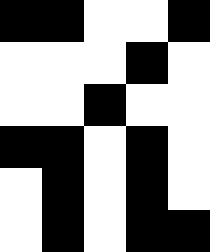[["black", "black", "white", "white", "black"], ["white", "white", "white", "black", "white"], ["white", "white", "black", "white", "white"], ["black", "black", "white", "black", "white"], ["white", "black", "white", "black", "white"], ["white", "black", "white", "black", "black"]]